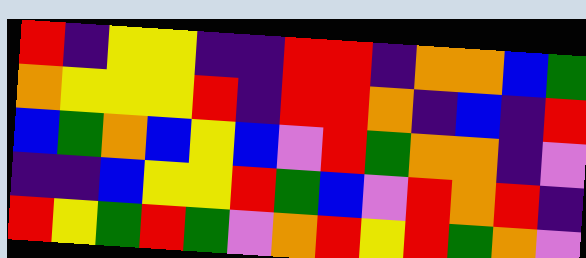[["red", "indigo", "yellow", "yellow", "indigo", "indigo", "red", "red", "indigo", "orange", "orange", "blue", "green"], ["orange", "yellow", "yellow", "yellow", "red", "indigo", "red", "red", "orange", "indigo", "blue", "indigo", "red"], ["blue", "green", "orange", "blue", "yellow", "blue", "violet", "red", "green", "orange", "orange", "indigo", "violet"], ["indigo", "indigo", "blue", "yellow", "yellow", "red", "green", "blue", "violet", "red", "orange", "red", "indigo"], ["red", "yellow", "green", "red", "green", "violet", "orange", "red", "yellow", "red", "green", "orange", "violet"]]